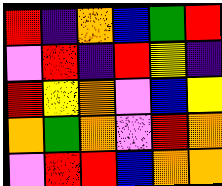[["red", "indigo", "orange", "blue", "green", "red"], ["violet", "red", "indigo", "red", "yellow", "indigo"], ["red", "yellow", "orange", "violet", "blue", "yellow"], ["orange", "green", "orange", "violet", "red", "orange"], ["violet", "red", "red", "blue", "orange", "orange"]]